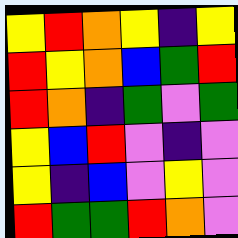[["yellow", "red", "orange", "yellow", "indigo", "yellow"], ["red", "yellow", "orange", "blue", "green", "red"], ["red", "orange", "indigo", "green", "violet", "green"], ["yellow", "blue", "red", "violet", "indigo", "violet"], ["yellow", "indigo", "blue", "violet", "yellow", "violet"], ["red", "green", "green", "red", "orange", "violet"]]